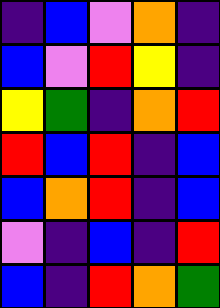[["indigo", "blue", "violet", "orange", "indigo"], ["blue", "violet", "red", "yellow", "indigo"], ["yellow", "green", "indigo", "orange", "red"], ["red", "blue", "red", "indigo", "blue"], ["blue", "orange", "red", "indigo", "blue"], ["violet", "indigo", "blue", "indigo", "red"], ["blue", "indigo", "red", "orange", "green"]]